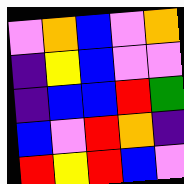[["violet", "orange", "blue", "violet", "orange"], ["indigo", "yellow", "blue", "violet", "violet"], ["indigo", "blue", "blue", "red", "green"], ["blue", "violet", "red", "orange", "indigo"], ["red", "yellow", "red", "blue", "violet"]]